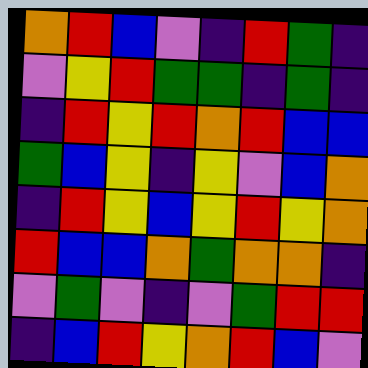[["orange", "red", "blue", "violet", "indigo", "red", "green", "indigo"], ["violet", "yellow", "red", "green", "green", "indigo", "green", "indigo"], ["indigo", "red", "yellow", "red", "orange", "red", "blue", "blue"], ["green", "blue", "yellow", "indigo", "yellow", "violet", "blue", "orange"], ["indigo", "red", "yellow", "blue", "yellow", "red", "yellow", "orange"], ["red", "blue", "blue", "orange", "green", "orange", "orange", "indigo"], ["violet", "green", "violet", "indigo", "violet", "green", "red", "red"], ["indigo", "blue", "red", "yellow", "orange", "red", "blue", "violet"]]